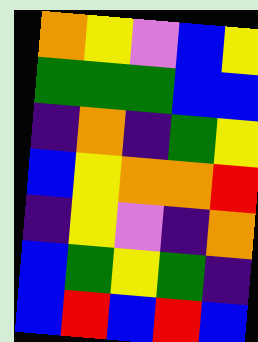[["orange", "yellow", "violet", "blue", "yellow"], ["green", "green", "green", "blue", "blue"], ["indigo", "orange", "indigo", "green", "yellow"], ["blue", "yellow", "orange", "orange", "red"], ["indigo", "yellow", "violet", "indigo", "orange"], ["blue", "green", "yellow", "green", "indigo"], ["blue", "red", "blue", "red", "blue"]]